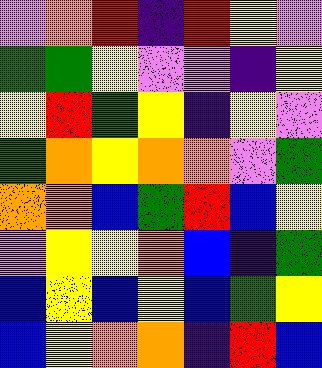[["violet", "orange", "red", "indigo", "red", "yellow", "violet"], ["green", "green", "yellow", "violet", "violet", "indigo", "yellow"], ["yellow", "red", "green", "yellow", "indigo", "yellow", "violet"], ["green", "orange", "yellow", "orange", "orange", "violet", "green"], ["orange", "orange", "blue", "green", "red", "blue", "yellow"], ["violet", "yellow", "yellow", "orange", "blue", "indigo", "green"], ["blue", "yellow", "blue", "yellow", "blue", "green", "yellow"], ["blue", "yellow", "orange", "orange", "indigo", "red", "blue"]]